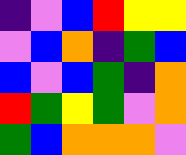[["indigo", "violet", "blue", "red", "yellow", "yellow"], ["violet", "blue", "orange", "indigo", "green", "blue"], ["blue", "violet", "blue", "green", "indigo", "orange"], ["red", "green", "yellow", "green", "violet", "orange"], ["green", "blue", "orange", "orange", "orange", "violet"]]